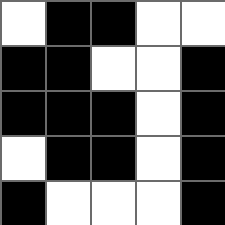[["white", "black", "black", "white", "white"], ["black", "black", "white", "white", "black"], ["black", "black", "black", "white", "black"], ["white", "black", "black", "white", "black"], ["black", "white", "white", "white", "black"]]